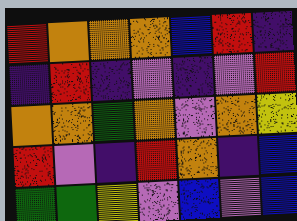[["red", "orange", "orange", "orange", "blue", "red", "indigo"], ["indigo", "red", "indigo", "violet", "indigo", "violet", "red"], ["orange", "orange", "green", "orange", "violet", "orange", "yellow"], ["red", "violet", "indigo", "red", "orange", "indigo", "blue"], ["green", "green", "yellow", "violet", "blue", "violet", "blue"]]